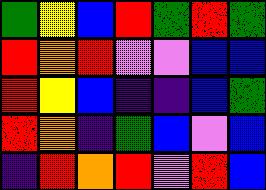[["green", "yellow", "blue", "red", "green", "red", "green"], ["red", "orange", "red", "violet", "violet", "blue", "blue"], ["red", "yellow", "blue", "indigo", "indigo", "blue", "green"], ["red", "orange", "indigo", "green", "blue", "violet", "blue"], ["indigo", "red", "orange", "red", "violet", "red", "blue"]]